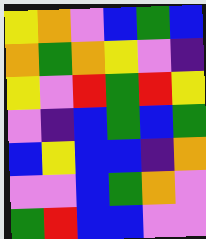[["yellow", "orange", "violet", "blue", "green", "blue"], ["orange", "green", "orange", "yellow", "violet", "indigo"], ["yellow", "violet", "red", "green", "red", "yellow"], ["violet", "indigo", "blue", "green", "blue", "green"], ["blue", "yellow", "blue", "blue", "indigo", "orange"], ["violet", "violet", "blue", "green", "orange", "violet"], ["green", "red", "blue", "blue", "violet", "violet"]]